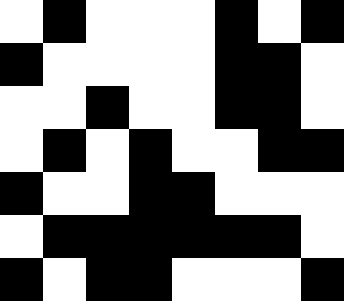[["white", "black", "white", "white", "white", "black", "white", "black"], ["black", "white", "white", "white", "white", "black", "black", "white"], ["white", "white", "black", "white", "white", "black", "black", "white"], ["white", "black", "white", "black", "white", "white", "black", "black"], ["black", "white", "white", "black", "black", "white", "white", "white"], ["white", "black", "black", "black", "black", "black", "black", "white"], ["black", "white", "black", "black", "white", "white", "white", "black"]]